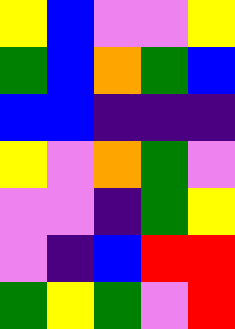[["yellow", "blue", "violet", "violet", "yellow"], ["green", "blue", "orange", "green", "blue"], ["blue", "blue", "indigo", "indigo", "indigo"], ["yellow", "violet", "orange", "green", "violet"], ["violet", "violet", "indigo", "green", "yellow"], ["violet", "indigo", "blue", "red", "red"], ["green", "yellow", "green", "violet", "red"]]